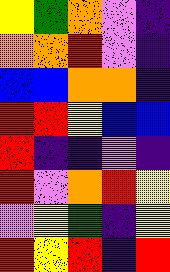[["yellow", "green", "orange", "violet", "indigo"], ["orange", "orange", "red", "violet", "indigo"], ["blue", "blue", "orange", "orange", "indigo"], ["red", "red", "yellow", "blue", "blue"], ["red", "indigo", "indigo", "violet", "indigo"], ["red", "violet", "orange", "red", "yellow"], ["violet", "yellow", "green", "indigo", "yellow"], ["red", "yellow", "red", "indigo", "red"]]